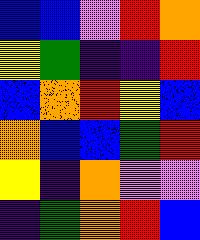[["blue", "blue", "violet", "red", "orange"], ["yellow", "green", "indigo", "indigo", "red"], ["blue", "orange", "red", "yellow", "blue"], ["orange", "blue", "blue", "green", "red"], ["yellow", "indigo", "orange", "violet", "violet"], ["indigo", "green", "orange", "red", "blue"]]